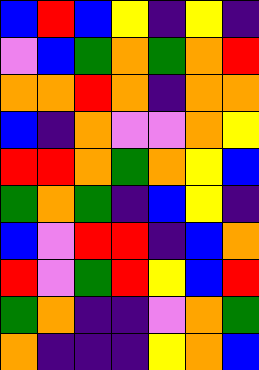[["blue", "red", "blue", "yellow", "indigo", "yellow", "indigo"], ["violet", "blue", "green", "orange", "green", "orange", "red"], ["orange", "orange", "red", "orange", "indigo", "orange", "orange"], ["blue", "indigo", "orange", "violet", "violet", "orange", "yellow"], ["red", "red", "orange", "green", "orange", "yellow", "blue"], ["green", "orange", "green", "indigo", "blue", "yellow", "indigo"], ["blue", "violet", "red", "red", "indigo", "blue", "orange"], ["red", "violet", "green", "red", "yellow", "blue", "red"], ["green", "orange", "indigo", "indigo", "violet", "orange", "green"], ["orange", "indigo", "indigo", "indigo", "yellow", "orange", "blue"]]